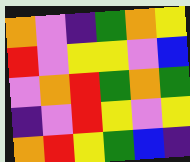[["orange", "violet", "indigo", "green", "orange", "yellow"], ["red", "violet", "yellow", "yellow", "violet", "blue"], ["violet", "orange", "red", "green", "orange", "green"], ["indigo", "violet", "red", "yellow", "violet", "yellow"], ["orange", "red", "yellow", "green", "blue", "indigo"]]